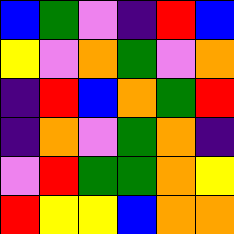[["blue", "green", "violet", "indigo", "red", "blue"], ["yellow", "violet", "orange", "green", "violet", "orange"], ["indigo", "red", "blue", "orange", "green", "red"], ["indigo", "orange", "violet", "green", "orange", "indigo"], ["violet", "red", "green", "green", "orange", "yellow"], ["red", "yellow", "yellow", "blue", "orange", "orange"]]